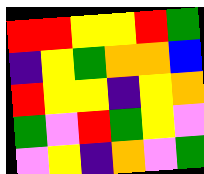[["red", "red", "yellow", "yellow", "red", "green"], ["indigo", "yellow", "green", "orange", "orange", "blue"], ["red", "yellow", "yellow", "indigo", "yellow", "orange"], ["green", "violet", "red", "green", "yellow", "violet"], ["violet", "yellow", "indigo", "orange", "violet", "green"]]